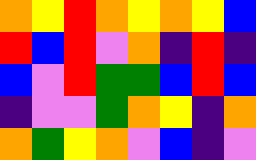[["orange", "yellow", "red", "orange", "yellow", "orange", "yellow", "blue"], ["red", "blue", "red", "violet", "orange", "indigo", "red", "indigo"], ["blue", "violet", "red", "green", "green", "blue", "red", "blue"], ["indigo", "violet", "violet", "green", "orange", "yellow", "indigo", "orange"], ["orange", "green", "yellow", "orange", "violet", "blue", "indigo", "violet"]]